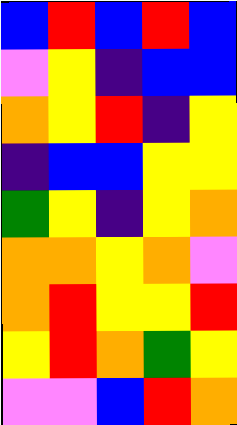[["blue", "red", "blue", "red", "blue"], ["violet", "yellow", "indigo", "blue", "blue"], ["orange", "yellow", "red", "indigo", "yellow"], ["indigo", "blue", "blue", "yellow", "yellow"], ["green", "yellow", "indigo", "yellow", "orange"], ["orange", "orange", "yellow", "orange", "violet"], ["orange", "red", "yellow", "yellow", "red"], ["yellow", "red", "orange", "green", "yellow"], ["violet", "violet", "blue", "red", "orange"]]